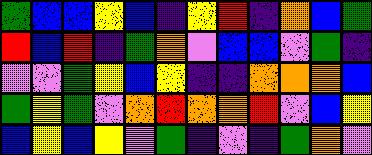[["green", "blue", "blue", "yellow", "blue", "indigo", "yellow", "red", "indigo", "orange", "blue", "green"], ["red", "blue", "red", "indigo", "green", "orange", "violet", "blue", "blue", "violet", "green", "indigo"], ["violet", "violet", "green", "yellow", "blue", "yellow", "indigo", "indigo", "orange", "orange", "orange", "blue"], ["green", "yellow", "green", "violet", "orange", "red", "orange", "orange", "red", "violet", "blue", "yellow"], ["blue", "yellow", "blue", "yellow", "violet", "green", "indigo", "violet", "indigo", "green", "orange", "violet"]]